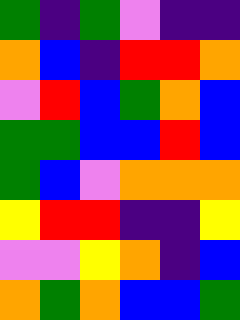[["green", "indigo", "green", "violet", "indigo", "indigo"], ["orange", "blue", "indigo", "red", "red", "orange"], ["violet", "red", "blue", "green", "orange", "blue"], ["green", "green", "blue", "blue", "red", "blue"], ["green", "blue", "violet", "orange", "orange", "orange"], ["yellow", "red", "red", "indigo", "indigo", "yellow"], ["violet", "violet", "yellow", "orange", "indigo", "blue"], ["orange", "green", "orange", "blue", "blue", "green"]]